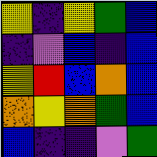[["yellow", "indigo", "yellow", "green", "blue"], ["indigo", "violet", "blue", "indigo", "blue"], ["yellow", "red", "blue", "orange", "blue"], ["orange", "yellow", "orange", "green", "blue"], ["blue", "indigo", "indigo", "violet", "green"]]